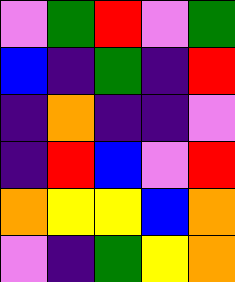[["violet", "green", "red", "violet", "green"], ["blue", "indigo", "green", "indigo", "red"], ["indigo", "orange", "indigo", "indigo", "violet"], ["indigo", "red", "blue", "violet", "red"], ["orange", "yellow", "yellow", "blue", "orange"], ["violet", "indigo", "green", "yellow", "orange"]]